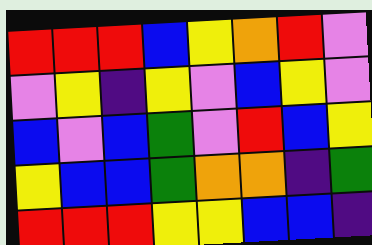[["red", "red", "red", "blue", "yellow", "orange", "red", "violet"], ["violet", "yellow", "indigo", "yellow", "violet", "blue", "yellow", "violet"], ["blue", "violet", "blue", "green", "violet", "red", "blue", "yellow"], ["yellow", "blue", "blue", "green", "orange", "orange", "indigo", "green"], ["red", "red", "red", "yellow", "yellow", "blue", "blue", "indigo"]]